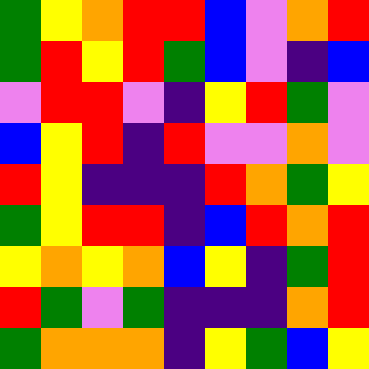[["green", "yellow", "orange", "red", "red", "blue", "violet", "orange", "red"], ["green", "red", "yellow", "red", "green", "blue", "violet", "indigo", "blue"], ["violet", "red", "red", "violet", "indigo", "yellow", "red", "green", "violet"], ["blue", "yellow", "red", "indigo", "red", "violet", "violet", "orange", "violet"], ["red", "yellow", "indigo", "indigo", "indigo", "red", "orange", "green", "yellow"], ["green", "yellow", "red", "red", "indigo", "blue", "red", "orange", "red"], ["yellow", "orange", "yellow", "orange", "blue", "yellow", "indigo", "green", "red"], ["red", "green", "violet", "green", "indigo", "indigo", "indigo", "orange", "red"], ["green", "orange", "orange", "orange", "indigo", "yellow", "green", "blue", "yellow"]]